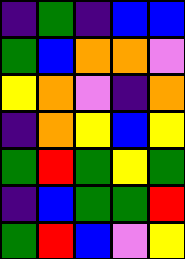[["indigo", "green", "indigo", "blue", "blue"], ["green", "blue", "orange", "orange", "violet"], ["yellow", "orange", "violet", "indigo", "orange"], ["indigo", "orange", "yellow", "blue", "yellow"], ["green", "red", "green", "yellow", "green"], ["indigo", "blue", "green", "green", "red"], ["green", "red", "blue", "violet", "yellow"]]